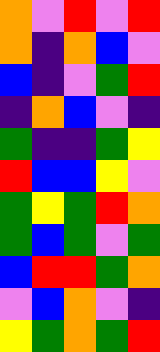[["orange", "violet", "red", "violet", "red"], ["orange", "indigo", "orange", "blue", "violet"], ["blue", "indigo", "violet", "green", "red"], ["indigo", "orange", "blue", "violet", "indigo"], ["green", "indigo", "indigo", "green", "yellow"], ["red", "blue", "blue", "yellow", "violet"], ["green", "yellow", "green", "red", "orange"], ["green", "blue", "green", "violet", "green"], ["blue", "red", "red", "green", "orange"], ["violet", "blue", "orange", "violet", "indigo"], ["yellow", "green", "orange", "green", "red"]]